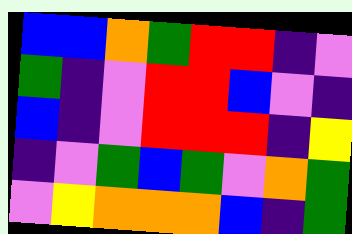[["blue", "blue", "orange", "green", "red", "red", "indigo", "violet"], ["green", "indigo", "violet", "red", "red", "blue", "violet", "indigo"], ["blue", "indigo", "violet", "red", "red", "red", "indigo", "yellow"], ["indigo", "violet", "green", "blue", "green", "violet", "orange", "green"], ["violet", "yellow", "orange", "orange", "orange", "blue", "indigo", "green"]]